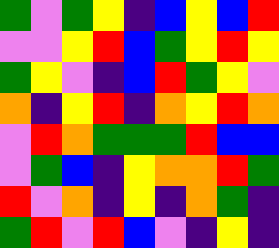[["green", "violet", "green", "yellow", "indigo", "blue", "yellow", "blue", "red"], ["violet", "violet", "yellow", "red", "blue", "green", "yellow", "red", "yellow"], ["green", "yellow", "violet", "indigo", "blue", "red", "green", "yellow", "violet"], ["orange", "indigo", "yellow", "red", "indigo", "orange", "yellow", "red", "orange"], ["violet", "red", "orange", "green", "green", "green", "red", "blue", "blue"], ["violet", "green", "blue", "indigo", "yellow", "orange", "orange", "red", "green"], ["red", "violet", "orange", "indigo", "yellow", "indigo", "orange", "green", "indigo"], ["green", "red", "violet", "red", "blue", "violet", "indigo", "yellow", "indigo"]]